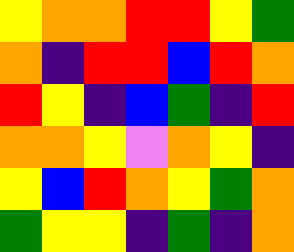[["yellow", "orange", "orange", "red", "red", "yellow", "green"], ["orange", "indigo", "red", "red", "blue", "red", "orange"], ["red", "yellow", "indigo", "blue", "green", "indigo", "red"], ["orange", "orange", "yellow", "violet", "orange", "yellow", "indigo"], ["yellow", "blue", "red", "orange", "yellow", "green", "orange"], ["green", "yellow", "yellow", "indigo", "green", "indigo", "orange"]]